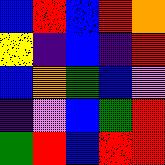[["blue", "red", "blue", "red", "orange"], ["yellow", "indigo", "blue", "indigo", "red"], ["blue", "orange", "green", "blue", "violet"], ["indigo", "violet", "blue", "green", "red"], ["green", "red", "blue", "red", "red"]]